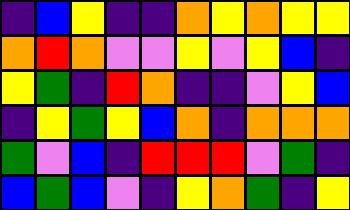[["indigo", "blue", "yellow", "indigo", "indigo", "orange", "yellow", "orange", "yellow", "yellow"], ["orange", "red", "orange", "violet", "violet", "yellow", "violet", "yellow", "blue", "indigo"], ["yellow", "green", "indigo", "red", "orange", "indigo", "indigo", "violet", "yellow", "blue"], ["indigo", "yellow", "green", "yellow", "blue", "orange", "indigo", "orange", "orange", "orange"], ["green", "violet", "blue", "indigo", "red", "red", "red", "violet", "green", "indigo"], ["blue", "green", "blue", "violet", "indigo", "yellow", "orange", "green", "indigo", "yellow"]]